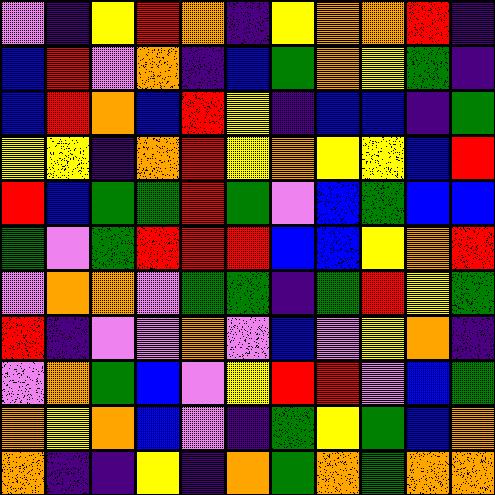[["violet", "indigo", "yellow", "red", "orange", "indigo", "yellow", "orange", "orange", "red", "indigo"], ["blue", "red", "violet", "orange", "indigo", "blue", "green", "orange", "yellow", "green", "indigo"], ["blue", "red", "orange", "blue", "red", "yellow", "indigo", "blue", "blue", "indigo", "green"], ["yellow", "yellow", "indigo", "orange", "red", "yellow", "orange", "yellow", "yellow", "blue", "red"], ["red", "blue", "green", "green", "red", "green", "violet", "blue", "green", "blue", "blue"], ["green", "violet", "green", "red", "red", "red", "blue", "blue", "yellow", "orange", "red"], ["violet", "orange", "orange", "violet", "green", "green", "indigo", "green", "red", "yellow", "green"], ["red", "indigo", "violet", "violet", "orange", "violet", "blue", "violet", "yellow", "orange", "indigo"], ["violet", "orange", "green", "blue", "violet", "yellow", "red", "red", "violet", "blue", "green"], ["orange", "yellow", "orange", "blue", "violet", "indigo", "green", "yellow", "green", "blue", "orange"], ["orange", "indigo", "indigo", "yellow", "indigo", "orange", "green", "orange", "green", "orange", "orange"]]